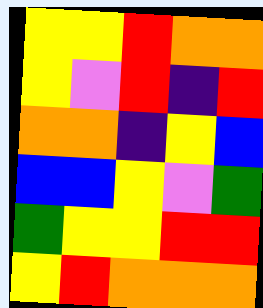[["yellow", "yellow", "red", "orange", "orange"], ["yellow", "violet", "red", "indigo", "red"], ["orange", "orange", "indigo", "yellow", "blue"], ["blue", "blue", "yellow", "violet", "green"], ["green", "yellow", "yellow", "red", "red"], ["yellow", "red", "orange", "orange", "orange"]]